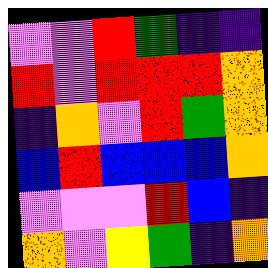[["violet", "violet", "red", "green", "indigo", "indigo"], ["red", "violet", "red", "red", "red", "orange"], ["indigo", "orange", "violet", "red", "green", "orange"], ["blue", "red", "blue", "blue", "blue", "orange"], ["violet", "violet", "violet", "red", "blue", "indigo"], ["orange", "violet", "yellow", "green", "indigo", "orange"]]